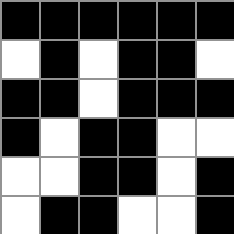[["black", "black", "black", "black", "black", "black"], ["white", "black", "white", "black", "black", "white"], ["black", "black", "white", "black", "black", "black"], ["black", "white", "black", "black", "white", "white"], ["white", "white", "black", "black", "white", "black"], ["white", "black", "black", "white", "white", "black"]]